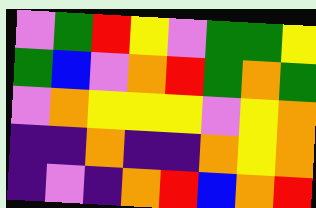[["violet", "green", "red", "yellow", "violet", "green", "green", "yellow"], ["green", "blue", "violet", "orange", "red", "green", "orange", "green"], ["violet", "orange", "yellow", "yellow", "yellow", "violet", "yellow", "orange"], ["indigo", "indigo", "orange", "indigo", "indigo", "orange", "yellow", "orange"], ["indigo", "violet", "indigo", "orange", "red", "blue", "orange", "red"]]